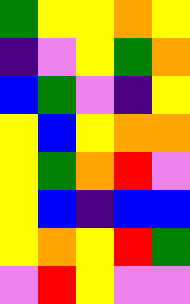[["green", "yellow", "yellow", "orange", "yellow"], ["indigo", "violet", "yellow", "green", "orange"], ["blue", "green", "violet", "indigo", "yellow"], ["yellow", "blue", "yellow", "orange", "orange"], ["yellow", "green", "orange", "red", "violet"], ["yellow", "blue", "indigo", "blue", "blue"], ["yellow", "orange", "yellow", "red", "green"], ["violet", "red", "yellow", "violet", "violet"]]